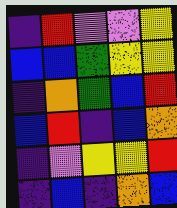[["indigo", "red", "violet", "violet", "yellow"], ["blue", "blue", "green", "yellow", "yellow"], ["indigo", "orange", "green", "blue", "red"], ["blue", "red", "indigo", "blue", "orange"], ["indigo", "violet", "yellow", "yellow", "red"], ["indigo", "blue", "indigo", "orange", "blue"]]